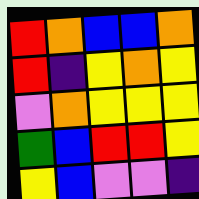[["red", "orange", "blue", "blue", "orange"], ["red", "indigo", "yellow", "orange", "yellow"], ["violet", "orange", "yellow", "yellow", "yellow"], ["green", "blue", "red", "red", "yellow"], ["yellow", "blue", "violet", "violet", "indigo"]]